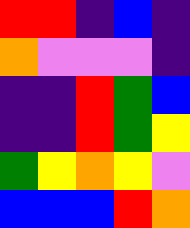[["red", "red", "indigo", "blue", "indigo"], ["orange", "violet", "violet", "violet", "indigo"], ["indigo", "indigo", "red", "green", "blue"], ["indigo", "indigo", "red", "green", "yellow"], ["green", "yellow", "orange", "yellow", "violet"], ["blue", "blue", "blue", "red", "orange"]]